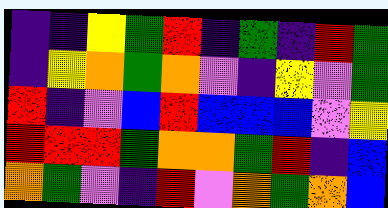[["indigo", "indigo", "yellow", "green", "red", "indigo", "green", "indigo", "red", "green"], ["indigo", "yellow", "orange", "green", "orange", "violet", "indigo", "yellow", "violet", "green"], ["red", "indigo", "violet", "blue", "red", "blue", "blue", "blue", "violet", "yellow"], ["red", "red", "red", "green", "orange", "orange", "green", "red", "indigo", "blue"], ["orange", "green", "violet", "indigo", "red", "violet", "orange", "green", "orange", "blue"]]